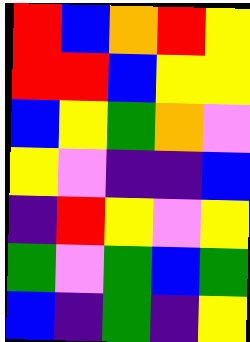[["red", "blue", "orange", "red", "yellow"], ["red", "red", "blue", "yellow", "yellow"], ["blue", "yellow", "green", "orange", "violet"], ["yellow", "violet", "indigo", "indigo", "blue"], ["indigo", "red", "yellow", "violet", "yellow"], ["green", "violet", "green", "blue", "green"], ["blue", "indigo", "green", "indigo", "yellow"]]